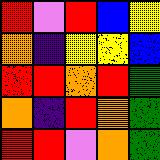[["red", "violet", "red", "blue", "yellow"], ["orange", "indigo", "yellow", "yellow", "blue"], ["red", "red", "orange", "red", "green"], ["orange", "indigo", "red", "orange", "green"], ["red", "red", "violet", "orange", "green"]]